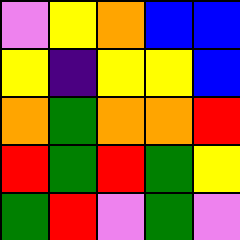[["violet", "yellow", "orange", "blue", "blue"], ["yellow", "indigo", "yellow", "yellow", "blue"], ["orange", "green", "orange", "orange", "red"], ["red", "green", "red", "green", "yellow"], ["green", "red", "violet", "green", "violet"]]